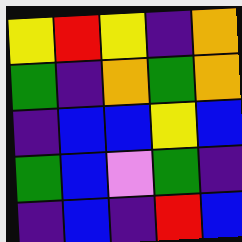[["yellow", "red", "yellow", "indigo", "orange"], ["green", "indigo", "orange", "green", "orange"], ["indigo", "blue", "blue", "yellow", "blue"], ["green", "blue", "violet", "green", "indigo"], ["indigo", "blue", "indigo", "red", "blue"]]